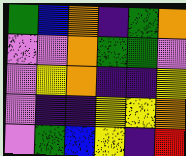[["green", "blue", "orange", "indigo", "green", "orange"], ["violet", "violet", "orange", "green", "green", "violet"], ["violet", "yellow", "orange", "indigo", "indigo", "yellow"], ["violet", "indigo", "indigo", "yellow", "yellow", "orange"], ["violet", "green", "blue", "yellow", "indigo", "red"]]